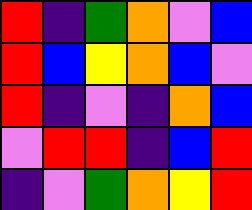[["red", "indigo", "green", "orange", "violet", "blue"], ["red", "blue", "yellow", "orange", "blue", "violet"], ["red", "indigo", "violet", "indigo", "orange", "blue"], ["violet", "red", "red", "indigo", "blue", "red"], ["indigo", "violet", "green", "orange", "yellow", "red"]]